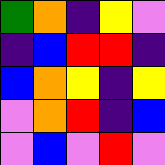[["green", "orange", "indigo", "yellow", "violet"], ["indigo", "blue", "red", "red", "indigo"], ["blue", "orange", "yellow", "indigo", "yellow"], ["violet", "orange", "red", "indigo", "blue"], ["violet", "blue", "violet", "red", "violet"]]